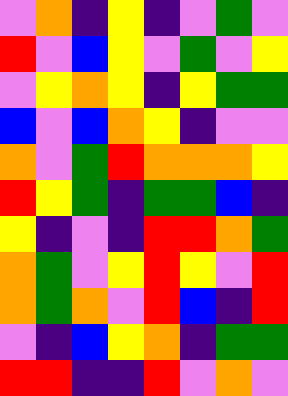[["violet", "orange", "indigo", "yellow", "indigo", "violet", "green", "violet"], ["red", "violet", "blue", "yellow", "violet", "green", "violet", "yellow"], ["violet", "yellow", "orange", "yellow", "indigo", "yellow", "green", "green"], ["blue", "violet", "blue", "orange", "yellow", "indigo", "violet", "violet"], ["orange", "violet", "green", "red", "orange", "orange", "orange", "yellow"], ["red", "yellow", "green", "indigo", "green", "green", "blue", "indigo"], ["yellow", "indigo", "violet", "indigo", "red", "red", "orange", "green"], ["orange", "green", "violet", "yellow", "red", "yellow", "violet", "red"], ["orange", "green", "orange", "violet", "red", "blue", "indigo", "red"], ["violet", "indigo", "blue", "yellow", "orange", "indigo", "green", "green"], ["red", "red", "indigo", "indigo", "red", "violet", "orange", "violet"]]